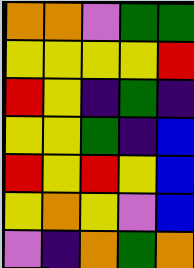[["orange", "orange", "violet", "green", "green"], ["yellow", "yellow", "yellow", "yellow", "red"], ["red", "yellow", "indigo", "green", "indigo"], ["yellow", "yellow", "green", "indigo", "blue"], ["red", "yellow", "red", "yellow", "blue"], ["yellow", "orange", "yellow", "violet", "blue"], ["violet", "indigo", "orange", "green", "orange"]]